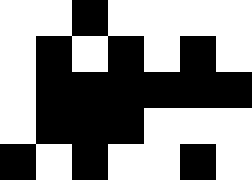[["white", "white", "black", "white", "white", "white", "white"], ["white", "black", "white", "black", "white", "black", "white"], ["white", "black", "black", "black", "black", "black", "black"], ["white", "black", "black", "black", "white", "white", "white"], ["black", "white", "black", "white", "white", "black", "white"]]